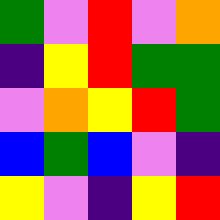[["green", "violet", "red", "violet", "orange"], ["indigo", "yellow", "red", "green", "green"], ["violet", "orange", "yellow", "red", "green"], ["blue", "green", "blue", "violet", "indigo"], ["yellow", "violet", "indigo", "yellow", "red"]]